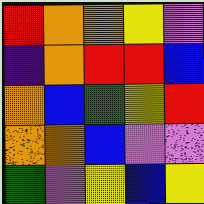[["red", "orange", "orange", "yellow", "violet"], ["indigo", "orange", "red", "red", "blue"], ["orange", "blue", "green", "yellow", "red"], ["orange", "orange", "blue", "violet", "violet"], ["green", "violet", "yellow", "blue", "yellow"]]